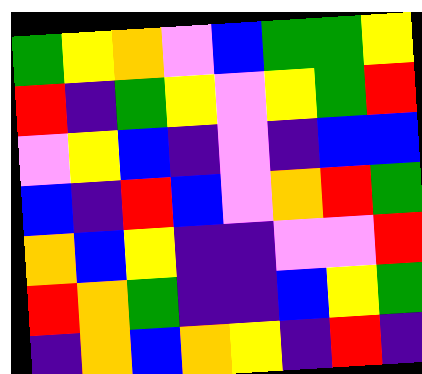[["green", "yellow", "orange", "violet", "blue", "green", "green", "yellow"], ["red", "indigo", "green", "yellow", "violet", "yellow", "green", "red"], ["violet", "yellow", "blue", "indigo", "violet", "indigo", "blue", "blue"], ["blue", "indigo", "red", "blue", "violet", "orange", "red", "green"], ["orange", "blue", "yellow", "indigo", "indigo", "violet", "violet", "red"], ["red", "orange", "green", "indigo", "indigo", "blue", "yellow", "green"], ["indigo", "orange", "blue", "orange", "yellow", "indigo", "red", "indigo"]]